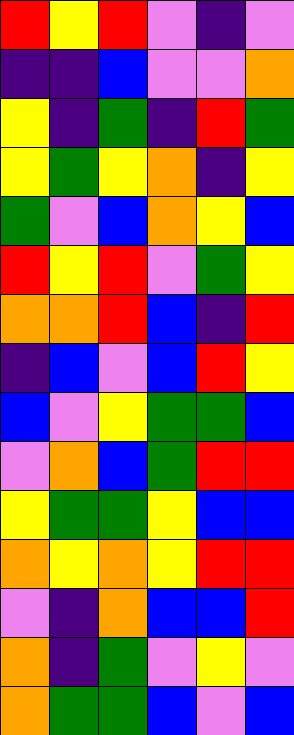[["red", "yellow", "red", "violet", "indigo", "violet"], ["indigo", "indigo", "blue", "violet", "violet", "orange"], ["yellow", "indigo", "green", "indigo", "red", "green"], ["yellow", "green", "yellow", "orange", "indigo", "yellow"], ["green", "violet", "blue", "orange", "yellow", "blue"], ["red", "yellow", "red", "violet", "green", "yellow"], ["orange", "orange", "red", "blue", "indigo", "red"], ["indigo", "blue", "violet", "blue", "red", "yellow"], ["blue", "violet", "yellow", "green", "green", "blue"], ["violet", "orange", "blue", "green", "red", "red"], ["yellow", "green", "green", "yellow", "blue", "blue"], ["orange", "yellow", "orange", "yellow", "red", "red"], ["violet", "indigo", "orange", "blue", "blue", "red"], ["orange", "indigo", "green", "violet", "yellow", "violet"], ["orange", "green", "green", "blue", "violet", "blue"]]